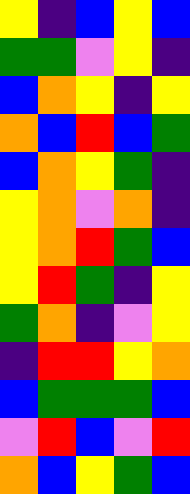[["yellow", "indigo", "blue", "yellow", "blue"], ["green", "green", "violet", "yellow", "indigo"], ["blue", "orange", "yellow", "indigo", "yellow"], ["orange", "blue", "red", "blue", "green"], ["blue", "orange", "yellow", "green", "indigo"], ["yellow", "orange", "violet", "orange", "indigo"], ["yellow", "orange", "red", "green", "blue"], ["yellow", "red", "green", "indigo", "yellow"], ["green", "orange", "indigo", "violet", "yellow"], ["indigo", "red", "red", "yellow", "orange"], ["blue", "green", "green", "green", "blue"], ["violet", "red", "blue", "violet", "red"], ["orange", "blue", "yellow", "green", "blue"]]